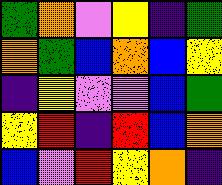[["green", "orange", "violet", "yellow", "indigo", "green"], ["orange", "green", "blue", "orange", "blue", "yellow"], ["indigo", "yellow", "violet", "violet", "blue", "green"], ["yellow", "red", "indigo", "red", "blue", "orange"], ["blue", "violet", "red", "yellow", "orange", "indigo"]]